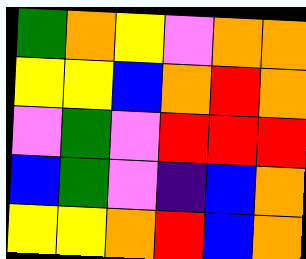[["green", "orange", "yellow", "violet", "orange", "orange"], ["yellow", "yellow", "blue", "orange", "red", "orange"], ["violet", "green", "violet", "red", "red", "red"], ["blue", "green", "violet", "indigo", "blue", "orange"], ["yellow", "yellow", "orange", "red", "blue", "orange"]]